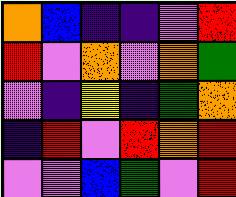[["orange", "blue", "indigo", "indigo", "violet", "red"], ["red", "violet", "orange", "violet", "orange", "green"], ["violet", "indigo", "yellow", "indigo", "green", "orange"], ["indigo", "red", "violet", "red", "orange", "red"], ["violet", "violet", "blue", "green", "violet", "red"]]